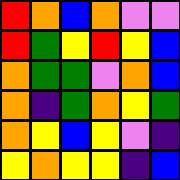[["red", "orange", "blue", "orange", "violet", "violet"], ["red", "green", "yellow", "red", "yellow", "blue"], ["orange", "green", "green", "violet", "orange", "blue"], ["orange", "indigo", "green", "orange", "yellow", "green"], ["orange", "yellow", "blue", "yellow", "violet", "indigo"], ["yellow", "orange", "yellow", "yellow", "indigo", "blue"]]